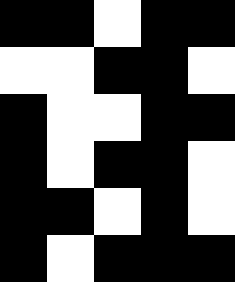[["black", "black", "white", "black", "black"], ["white", "white", "black", "black", "white"], ["black", "white", "white", "black", "black"], ["black", "white", "black", "black", "white"], ["black", "black", "white", "black", "white"], ["black", "white", "black", "black", "black"]]